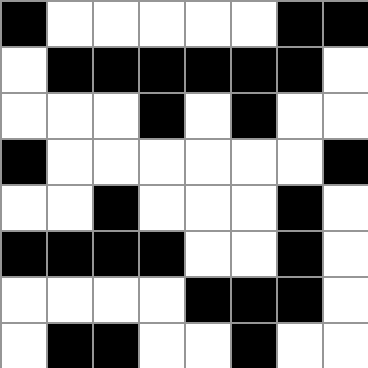[["black", "white", "white", "white", "white", "white", "black", "black"], ["white", "black", "black", "black", "black", "black", "black", "white"], ["white", "white", "white", "black", "white", "black", "white", "white"], ["black", "white", "white", "white", "white", "white", "white", "black"], ["white", "white", "black", "white", "white", "white", "black", "white"], ["black", "black", "black", "black", "white", "white", "black", "white"], ["white", "white", "white", "white", "black", "black", "black", "white"], ["white", "black", "black", "white", "white", "black", "white", "white"]]